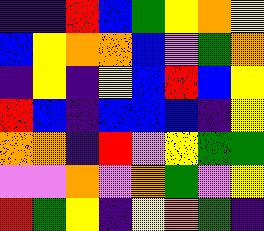[["indigo", "indigo", "red", "blue", "green", "yellow", "orange", "yellow"], ["blue", "yellow", "orange", "orange", "blue", "violet", "green", "orange"], ["indigo", "yellow", "indigo", "yellow", "blue", "red", "blue", "yellow"], ["red", "blue", "indigo", "blue", "blue", "blue", "indigo", "yellow"], ["orange", "orange", "indigo", "red", "violet", "yellow", "green", "green"], ["violet", "violet", "orange", "violet", "orange", "green", "violet", "yellow"], ["red", "green", "yellow", "indigo", "yellow", "orange", "green", "indigo"]]